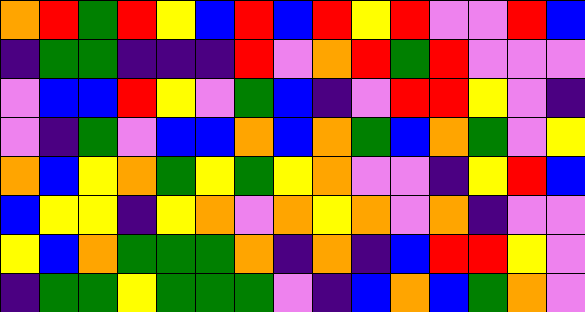[["orange", "red", "green", "red", "yellow", "blue", "red", "blue", "red", "yellow", "red", "violet", "violet", "red", "blue"], ["indigo", "green", "green", "indigo", "indigo", "indigo", "red", "violet", "orange", "red", "green", "red", "violet", "violet", "violet"], ["violet", "blue", "blue", "red", "yellow", "violet", "green", "blue", "indigo", "violet", "red", "red", "yellow", "violet", "indigo"], ["violet", "indigo", "green", "violet", "blue", "blue", "orange", "blue", "orange", "green", "blue", "orange", "green", "violet", "yellow"], ["orange", "blue", "yellow", "orange", "green", "yellow", "green", "yellow", "orange", "violet", "violet", "indigo", "yellow", "red", "blue"], ["blue", "yellow", "yellow", "indigo", "yellow", "orange", "violet", "orange", "yellow", "orange", "violet", "orange", "indigo", "violet", "violet"], ["yellow", "blue", "orange", "green", "green", "green", "orange", "indigo", "orange", "indigo", "blue", "red", "red", "yellow", "violet"], ["indigo", "green", "green", "yellow", "green", "green", "green", "violet", "indigo", "blue", "orange", "blue", "green", "orange", "violet"]]